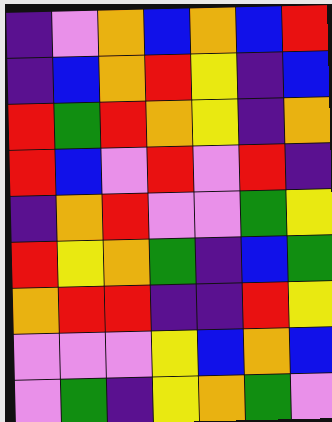[["indigo", "violet", "orange", "blue", "orange", "blue", "red"], ["indigo", "blue", "orange", "red", "yellow", "indigo", "blue"], ["red", "green", "red", "orange", "yellow", "indigo", "orange"], ["red", "blue", "violet", "red", "violet", "red", "indigo"], ["indigo", "orange", "red", "violet", "violet", "green", "yellow"], ["red", "yellow", "orange", "green", "indigo", "blue", "green"], ["orange", "red", "red", "indigo", "indigo", "red", "yellow"], ["violet", "violet", "violet", "yellow", "blue", "orange", "blue"], ["violet", "green", "indigo", "yellow", "orange", "green", "violet"]]